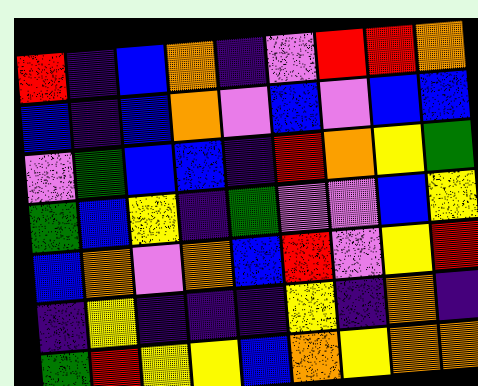[["red", "indigo", "blue", "orange", "indigo", "violet", "red", "red", "orange"], ["blue", "indigo", "blue", "orange", "violet", "blue", "violet", "blue", "blue"], ["violet", "green", "blue", "blue", "indigo", "red", "orange", "yellow", "green"], ["green", "blue", "yellow", "indigo", "green", "violet", "violet", "blue", "yellow"], ["blue", "orange", "violet", "orange", "blue", "red", "violet", "yellow", "red"], ["indigo", "yellow", "indigo", "indigo", "indigo", "yellow", "indigo", "orange", "indigo"], ["green", "red", "yellow", "yellow", "blue", "orange", "yellow", "orange", "orange"]]